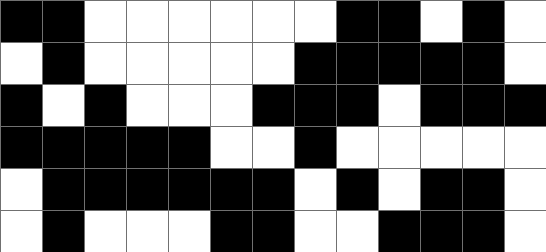[["black", "black", "white", "white", "white", "white", "white", "white", "black", "black", "white", "black", "white"], ["white", "black", "white", "white", "white", "white", "white", "black", "black", "black", "black", "black", "white"], ["black", "white", "black", "white", "white", "white", "black", "black", "black", "white", "black", "black", "black"], ["black", "black", "black", "black", "black", "white", "white", "black", "white", "white", "white", "white", "white"], ["white", "black", "black", "black", "black", "black", "black", "white", "black", "white", "black", "black", "white"], ["white", "black", "white", "white", "white", "black", "black", "white", "white", "black", "black", "black", "white"]]